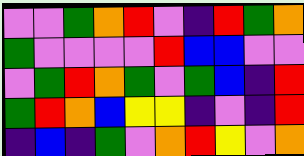[["violet", "violet", "green", "orange", "red", "violet", "indigo", "red", "green", "orange"], ["green", "violet", "violet", "violet", "violet", "red", "blue", "blue", "violet", "violet"], ["violet", "green", "red", "orange", "green", "violet", "green", "blue", "indigo", "red"], ["green", "red", "orange", "blue", "yellow", "yellow", "indigo", "violet", "indigo", "red"], ["indigo", "blue", "indigo", "green", "violet", "orange", "red", "yellow", "violet", "orange"]]